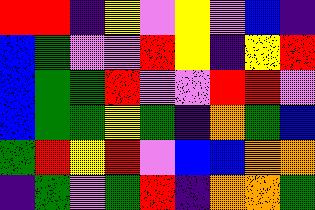[["red", "red", "indigo", "yellow", "violet", "yellow", "violet", "blue", "indigo"], ["blue", "green", "violet", "violet", "red", "yellow", "indigo", "yellow", "red"], ["blue", "green", "green", "red", "violet", "violet", "red", "red", "violet"], ["blue", "green", "green", "yellow", "green", "indigo", "orange", "green", "blue"], ["green", "red", "yellow", "red", "violet", "blue", "blue", "orange", "orange"], ["indigo", "green", "violet", "green", "red", "indigo", "orange", "orange", "green"]]